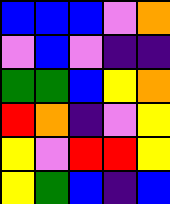[["blue", "blue", "blue", "violet", "orange"], ["violet", "blue", "violet", "indigo", "indigo"], ["green", "green", "blue", "yellow", "orange"], ["red", "orange", "indigo", "violet", "yellow"], ["yellow", "violet", "red", "red", "yellow"], ["yellow", "green", "blue", "indigo", "blue"]]